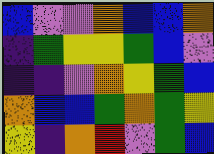[["blue", "violet", "violet", "orange", "blue", "blue", "orange"], ["indigo", "green", "yellow", "yellow", "green", "blue", "violet"], ["indigo", "indigo", "violet", "orange", "yellow", "green", "blue"], ["orange", "blue", "blue", "green", "orange", "green", "yellow"], ["yellow", "indigo", "orange", "red", "violet", "green", "blue"]]